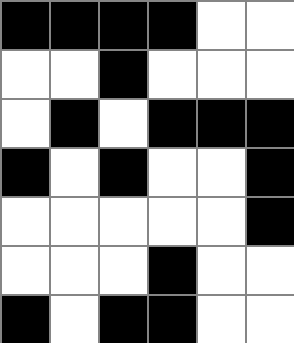[["black", "black", "black", "black", "white", "white"], ["white", "white", "black", "white", "white", "white"], ["white", "black", "white", "black", "black", "black"], ["black", "white", "black", "white", "white", "black"], ["white", "white", "white", "white", "white", "black"], ["white", "white", "white", "black", "white", "white"], ["black", "white", "black", "black", "white", "white"]]